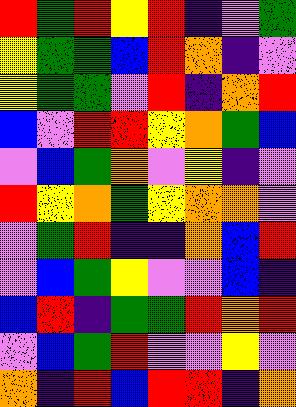[["red", "green", "red", "yellow", "red", "indigo", "violet", "green"], ["yellow", "green", "green", "blue", "red", "orange", "indigo", "violet"], ["yellow", "green", "green", "violet", "red", "indigo", "orange", "red"], ["blue", "violet", "red", "red", "yellow", "orange", "green", "blue"], ["violet", "blue", "green", "orange", "violet", "yellow", "indigo", "violet"], ["red", "yellow", "orange", "green", "yellow", "orange", "orange", "violet"], ["violet", "green", "red", "indigo", "indigo", "orange", "blue", "red"], ["violet", "blue", "green", "yellow", "violet", "violet", "blue", "indigo"], ["blue", "red", "indigo", "green", "green", "red", "orange", "red"], ["violet", "blue", "green", "red", "violet", "violet", "yellow", "violet"], ["orange", "indigo", "red", "blue", "red", "red", "indigo", "orange"]]